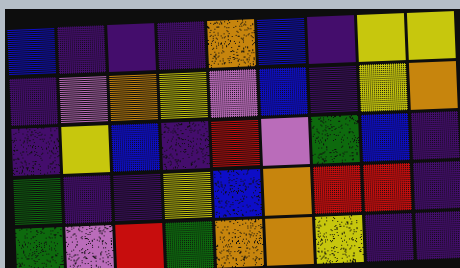[["blue", "indigo", "indigo", "indigo", "orange", "blue", "indigo", "yellow", "yellow"], ["indigo", "violet", "orange", "yellow", "violet", "blue", "indigo", "yellow", "orange"], ["indigo", "yellow", "blue", "indigo", "red", "violet", "green", "blue", "indigo"], ["green", "indigo", "indigo", "yellow", "blue", "orange", "red", "red", "indigo"], ["green", "violet", "red", "green", "orange", "orange", "yellow", "indigo", "indigo"]]